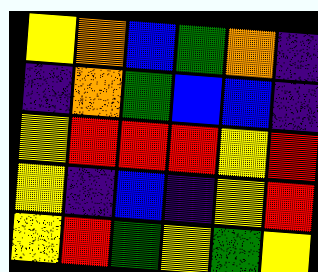[["yellow", "orange", "blue", "green", "orange", "indigo"], ["indigo", "orange", "green", "blue", "blue", "indigo"], ["yellow", "red", "red", "red", "yellow", "red"], ["yellow", "indigo", "blue", "indigo", "yellow", "red"], ["yellow", "red", "green", "yellow", "green", "yellow"]]